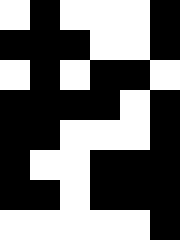[["white", "black", "white", "white", "white", "black"], ["black", "black", "black", "white", "white", "black"], ["white", "black", "white", "black", "black", "white"], ["black", "black", "black", "black", "white", "black"], ["black", "black", "white", "white", "white", "black"], ["black", "white", "white", "black", "black", "black"], ["black", "black", "white", "black", "black", "black"], ["white", "white", "white", "white", "white", "black"]]